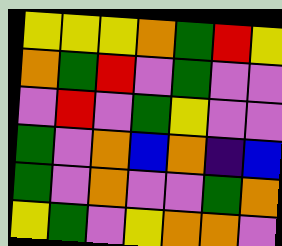[["yellow", "yellow", "yellow", "orange", "green", "red", "yellow"], ["orange", "green", "red", "violet", "green", "violet", "violet"], ["violet", "red", "violet", "green", "yellow", "violet", "violet"], ["green", "violet", "orange", "blue", "orange", "indigo", "blue"], ["green", "violet", "orange", "violet", "violet", "green", "orange"], ["yellow", "green", "violet", "yellow", "orange", "orange", "violet"]]